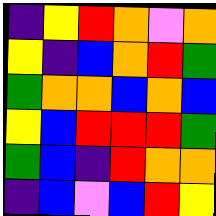[["indigo", "yellow", "red", "orange", "violet", "orange"], ["yellow", "indigo", "blue", "orange", "red", "green"], ["green", "orange", "orange", "blue", "orange", "blue"], ["yellow", "blue", "red", "red", "red", "green"], ["green", "blue", "indigo", "red", "orange", "orange"], ["indigo", "blue", "violet", "blue", "red", "yellow"]]